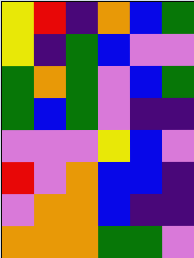[["yellow", "red", "indigo", "orange", "blue", "green"], ["yellow", "indigo", "green", "blue", "violet", "violet"], ["green", "orange", "green", "violet", "blue", "green"], ["green", "blue", "green", "violet", "indigo", "indigo"], ["violet", "violet", "violet", "yellow", "blue", "violet"], ["red", "violet", "orange", "blue", "blue", "indigo"], ["violet", "orange", "orange", "blue", "indigo", "indigo"], ["orange", "orange", "orange", "green", "green", "violet"]]